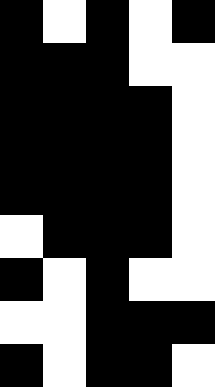[["black", "white", "black", "white", "black"], ["black", "black", "black", "white", "white"], ["black", "black", "black", "black", "white"], ["black", "black", "black", "black", "white"], ["black", "black", "black", "black", "white"], ["white", "black", "black", "black", "white"], ["black", "white", "black", "white", "white"], ["white", "white", "black", "black", "black"], ["black", "white", "black", "black", "white"]]